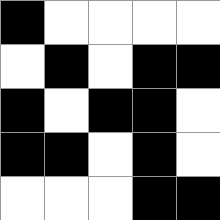[["black", "white", "white", "white", "white"], ["white", "black", "white", "black", "black"], ["black", "white", "black", "black", "white"], ["black", "black", "white", "black", "white"], ["white", "white", "white", "black", "black"]]